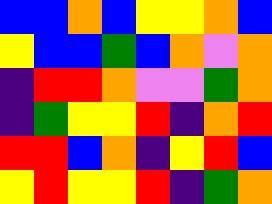[["blue", "blue", "orange", "blue", "yellow", "yellow", "orange", "blue"], ["yellow", "blue", "blue", "green", "blue", "orange", "violet", "orange"], ["indigo", "red", "red", "orange", "violet", "violet", "green", "orange"], ["indigo", "green", "yellow", "yellow", "red", "indigo", "orange", "red"], ["red", "red", "blue", "orange", "indigo", "yellow", "red", "blue"], ["yellow", "red", "yellow", "yellow", "red", "indigo", "green", "orange"]]